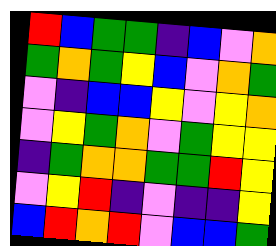[["red", "blue", "green", "green", "indigo", "blue", "violet", "orange"], ["green", "orange", "green", "yellow", "blue", "violet", "orange", "green"], ["violet", "indigo", "blue", "blue", "yellow", "violet", "yellow", "orange"], ["violet", "yellow", "green", "orange", "violet", "green", "yellow", "yellow"], ["indigo", "green", "orange", "orange", "green", "green", "red", "yellow"], ["violet", "yellow", "red", "indigo", "violet", "indigo", "indigo", "yellow"], ["blue", "red", "orange", "red", "violet", "blue", "blue", "green"]]